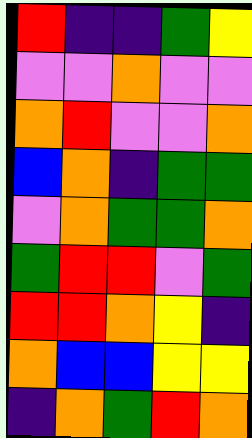[["red", "indigo", "indigo", "green", "yellow"], ["violet", "violet", "orange", "violet", "violet"], ["orange", "red", "violet", "violet", "orange"], ["blue", "orange", "indigo", "green", "green"], ["violet", "orange", "green", "green", "orange"], ["green", "red", "red", "violet", "green"], ["red", "red", "orange", "yellow", "indigo"], ["orange", "blue", "blue", "yellow", "yellow"], ["indigo", "orange", "green", "red", "orange"]]